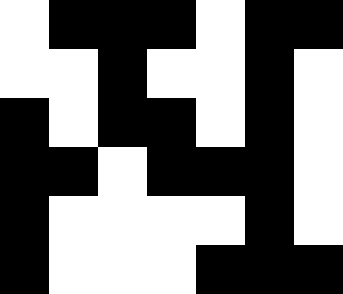[["white", "black", "black", "black", "white", "black", "black"], ["white", "white", "black", "white", "white", "black", "white"], ["black", "white", "black", "black", "white", "black", "white"], ["black", "black", "white", "black", "black", "black", "white"], ["black", "white", "white", "white", "white", "black", "white"], ["black", "white", "white", "white", "black", "black", "black"]]